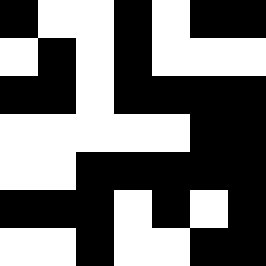[["black", "white", "white", "black", "white", "black", "black"], ["white", "black", "white", "black", "white", "white", "white"], ["black", "black", "white", "black", "black", "black", "black"], ["white", "white", "white", "white", "white", "black", "black"], ["white", "white", "black", "black", "black", "black", "black"], ["black", "black", "black", "white", "black", "white", "black"], ["white", "white", "black", "white", "white", "black", "black"]]